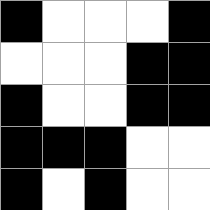[["black", "white", "white", "white", "black"], ["white", "white", "white", "black", "black"], ["black", "white", "white", "black", "black"], ["black", "black", "black", "white", "white"], ["black", "white", "black", "white", "white"]]